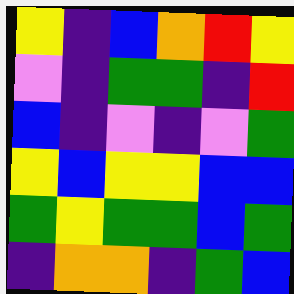[["yellow", "indigo", "blue", "orange", "red", "yellow"], ["violet", "indigo", "green", "green", "indigo", "red"], ["blue", "indigo", "violet", "indigo", "violet", "green"], ["yellow", "blue", "yellow", "yellow", "blue", "blue"], ["green", "yellow", "green", "green", "blue", "green"], ["indigo", "orange", "orange", "indigo", "green", "blue"]]